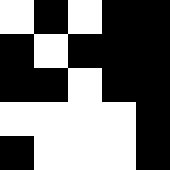[["white", "black", "white", "black", "black"], ["black", "white", "black", "black", "black"], ["black", "black", "white", "black", "black"], ["white", "white", "white", "white", "black"], ["black", "white", "white", "white", "black"]]